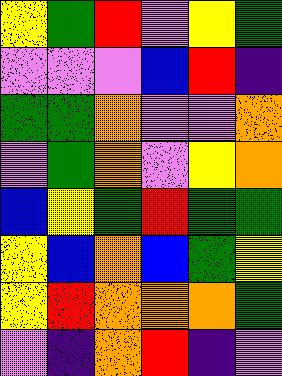[["yellow", "green", "red", "violet", "yellow", "green"], ["violet", "violet", "violet", "blue", "red", "indigo"], ["green", "green", "orange", "violet", "violet", "orange"], ["violet", "green", "orange", "violet", "yellow", "orange"], ["blue", "yellow", "green", "red", "green", "green"], ["yellow", "blue", "orange", "blue", "green", "yellow"], ["yellow", "red", "orange", "orange", "orange", "green"], ["violet", "indigo", "orange", "red", "indigo", "violet"]]